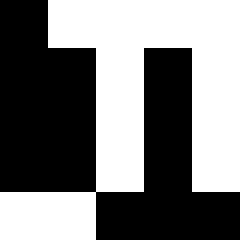[["black", "white", "white", "white", "white"], ["black", "black", "white", "black", "white"], ["black", "black", "white", "black", "white"], ["black", "black", "white", "black", "white"], ["white", "white", "black", "black", "black"]]